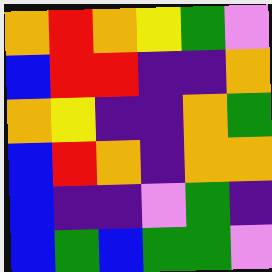[["orange", "red", "orange", "yellow", "green", "violet"], ["blue", "red", "red", "indigo", "indigo", "orange"], ["orange", "yellow", "indigo", "indigo", "orange", "green"], ["blue", "red", "orange", "indigo", "orange", "orange"], ["blue", "indigo", "indigo", "violet", "green", "indigo"], ["blue", "green", "blue", "green", "green", "violet"]]